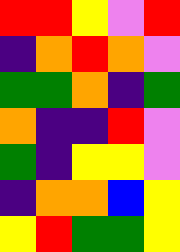[["red", "red", "yellow", "violet", "red"], ["indigo", "orange", "red", "orange", "violet"], ["green", "green", "orange", "indigo", "green"], ["orange", "indigo", "indigo", "red", "violet"], ["green", "indigo", "yellow", "yellow", "violet"], ["indigo", "orange", "orange", "blue", "yellow"], ["yellow", "red", "green", "green", "yellow"]]